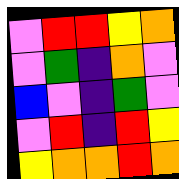[["violet", "red", "red", "yellow", "orange"], ["violet", "green", "indigo", "orange", "violet"], ["blue", "violet", "indigo", "green", "violet"], ["violet", "red", "indigo", "red", "yellow"], ["yellow", "orange", "orange", "red", "orange"]]